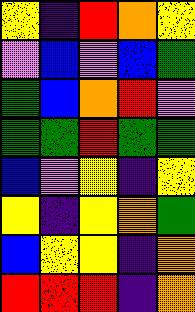[["yellow", "indigo", "red", "orange", "yellow"], ["violet", "blue", "violet", "blue", "green"], ["green", "blue", "orange", "red", "violet"], ["green", "green", "red", "green", "green"], ["blue", "violet", "yellow", "indigo", "yellow"], ["yellow", "indigo", "yellow", "orange", "green"], ["blue", "yellow", "yellow", "indigo", "orange"], ["red", "red", "red", "indigo", "orange"]]